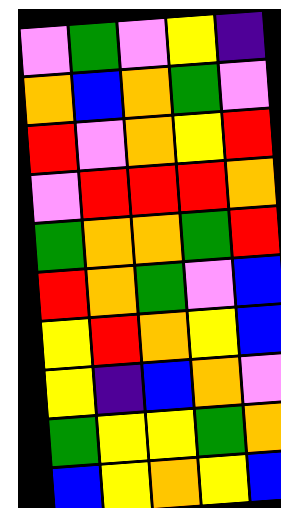[["violet", "green", "violet", "yellow", "indigo"], ["orange", "blue", "orange", "green", "violet"], ["red", "violet", "orange", "yellow", "red"], ["violet", "red", "red", "red", "orange"], ["green", "orange", "orange", "green", "red"], ["red", "orange", "green", "violet", "blue"], ["yellow", "red", "orange", "yellow", "blue"], ["yellow", "indigo", "blue", "orange", "violet"], ["green", "yellow", "yellow", "green", "orange"], ["blue", "yellow", "orange", "yellow", "blue"]]